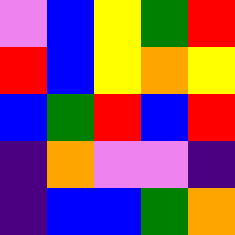[["violet", "blue", "yellow", "green", "red"], ["red", "blue", "yellow", "orange", "yellow"], ["blue", "green", "red", "blue", "red"], ["indigo", "orange", "violet", "violet", "indigo"], ["indigo", "blue", "blue", "green", "orange"]]